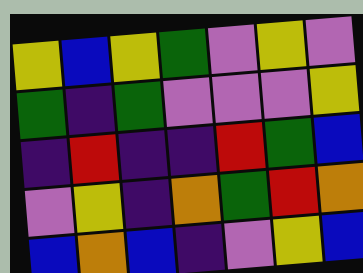[["yellow", "blue", "yellow", "green", "violet", "yellow", "violet"], ["green", "indigo", "green", "violet", "violet", "violet", "yellow"], ["indigo", "red", "indigo", "indigo", "red", "green", "blue"], ["violet", "yellow", "indigo", "orange", "green", "red", "orange"], ["blue", "orange", "blue", "indigo", "violet", "yellow", "blue"]]